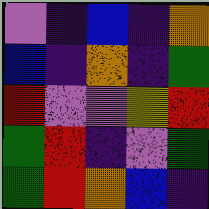[["violet", "indigo", "blue", "indigo", "orange"], ["blue", "indigo", "orange", "indigo", "green"], ["red", "violet", "violet", "yellow", "red"], ["green", "red", "indigo", "violet", "green"], ["green", "red", "orange", "blue", "indigo"]]